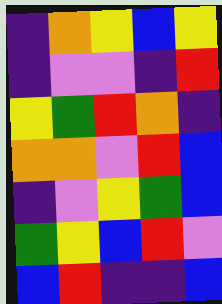[["indigo", "orange", "yellow", "blue", "yellow"], ["indigo", "violet", "violet", "indigo", "red"], ["yellow", "green", "red", "orange", "indigo"], ["orange", "orange", "violet", "red", "blue"], ["indigo", "violet", "yellow", "green", "blue"], ["green", "yellow", "blue", "red", "violet"], ["blue", "red", "indigo", "indigo", "blue"]]